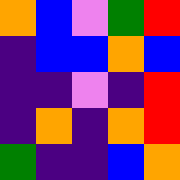[["orange", "blue", "violet", "green", "red"], ["indigo", "blue", "blue", "orange", "blue"], ["indigo", "indigo", "violet", "indigo", "red"], ["indigo", "orange", "indigo", "orange", "red"], ["green", "indigo", "indigo", "blue", "orange"]]